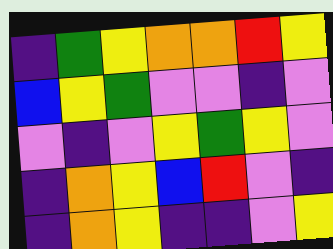[["indigo", "green", "yellow", "orange", "orange", "red", "yellow"], ["blue", "yellow", "green", "violet", "violet", "indigo", "violet"], ["violet", "indigo", "violet", "yellow", "green", "yellow", "violet"], ["indigo", "orange", "yellow", "blue", "red", "violet", "indigo"], ["indigo", "orange", "yellow", "indigo", "indigo", "violet", "yellow"]]